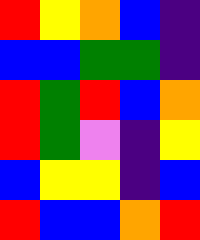[["red", "yellow", "orange", "blue", "indigo"], ["blue", "blue", "green", "green", "indigo"], ["red", "green", "red", "blue", "orange"], ["red", "green", "violet", "indigo", "yellow"], ["blue", "yellow", "yellow", "indigo", "blue"], ["red", "blue", "blue", "orange", "red"]]